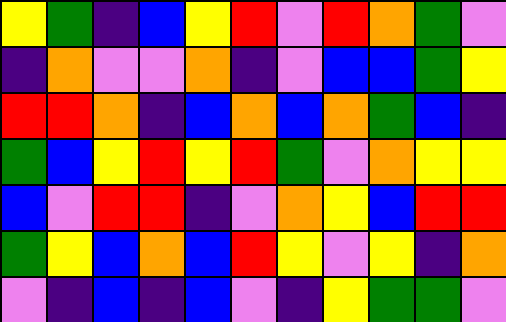[["yellow", "green", "indigo", "blue", "yellow", "red", "violet", "red", "orange", "green", "violet"], ["indigo", "orange", "violet", "violet", "orange", "indigo", "violet", "blue", "blue", "green", "yellow"], ["red", "red", "orange", "indigo", "blue", "orange", "blue", "orange", "green", "blue", "indigo"], ["green", "blue", "yellow", "red", "yellow", "red", "green", "violet", "orange", "yellow", "yellow"], ["blue", "violet", "red", "red", "indigo", "violet", "orange", "yellow", "blue", "red", "red"], ["green", "yellow", "blue", "orange", "blue", "red", "yellow", "violet", "yellow", "indigo", "orange"], ["violet", "indigo", "blue", "indigo", "blue", "violet", "indigo", "yellow", "green", "green", "violet"]]